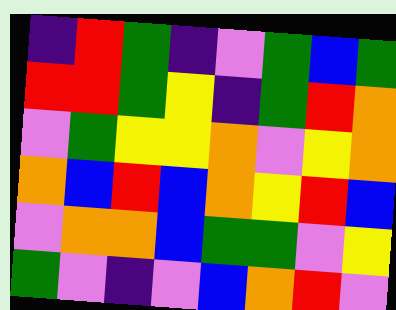[["indigo", "red", "green", "indigo", "violet", "green", "blue", "green"], ["red", "red", "green", "yellow", "indigo", "green", "red", "orange"], ["violet", "green", "yellow", "yellow", "orange", "violet", "yellow", "orange"], ["orange", "blue", "red", "blue", "orange", "yellow", "red", "blue"], ["violet", "orange", "orange", "blue", "green", "green", "violet", "yellow"], ["green", "violet", "indigo", "violet", "blue", "orange", "red", "violet"]]